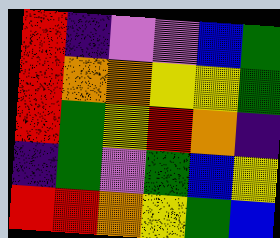[["red", "indigo", "violet", "violet", "blue", "green"], ["red", "orange", "orange", "yellow", "yellow", "green"], ["red", "green", "yellow", "red", "orange", "indigo"], ["indigo", "green", "violet", "green", "blue", "yellow"], ["red", "red", "orange", "yellow", "green", "blue"]]